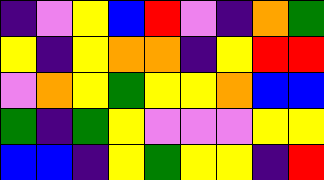[["indigo", "violet", "yellow", "blue", "red", "violet", "indigo", "orange", "green"], ["yellow", "indigo", "yellow", "orange", "orange", "indigo", "yellow", "red", "red"], ["violet", "orange", "yellow", "green", "yellow", "yellow", "orange", "blue", "blue"], ["green", "indigo", "green", "yellow", "violet", "violet", "violet", "yellow", "yellow"], ["blue", "blue", "indigo", "yellow", "green", "yellow", "yellow", "indigo", "red"]]